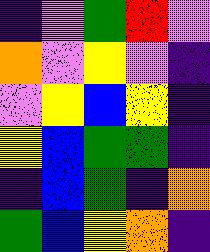[["indigo", "violet", "green", "red", "violet"], ["orange", "violet", "yellow", "violet", "indigo"], ["violet", "yellow", "blue", "yellow", "indigo"], ["yellow", "blue", "green", "green", "indigo"], ["indigo", "blue", "green", "indigo", "orange"], ["green", "blue", "yellow", "orange", "indigo"]]